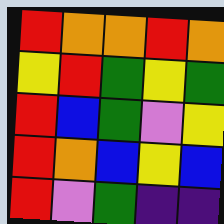[["red", "orange", "orange", "red", "orange"], ["yellow", "red", "green", "yellow", "green"], ["red", "blue", "green", "violet", "yellow"], ["red", "orange", "blue", "yellow", "blue"], ["red", "violet", "green", "indigo", "indigo"]]